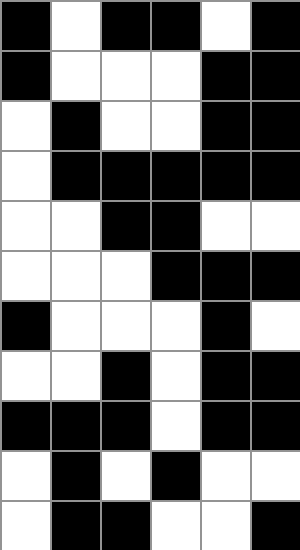[["black", "white", "black", "black", "white", "black"], ["black", "white", "white", "white", "black", "black"], ["white", "black", "white", "white", "black", "black"], ["white", "black", "black", "black", "black", "black"], ["white", "white", "black", "black", "white", "white"], ["white", "white", "white", "black", "black", "black"], ["black", "white", "white", "white", "black", "white"], ["white", "white", "black", "white", "black", "black"], ["black", "black", "black", "white", "black", "black"], ["white", "black", "white", "black", "white", "white"], ["white", "black", "black", "white", "white", "black"]]